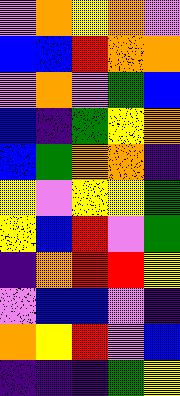[["violet", "orange", "yellow", "orange", "violet"], ["blue", "blue", "red", "orange", "orange"], ["violet", "orange", "violet", "green", "blue"], ["blue", "indigo", "green", "yellow", "orange"], ["blue", "green", "orange", "orange", "indigo"], ["yellow", "violet", "yellow", "yellow", "green"], ["yellow", "blue", "red", "violet", "green"], ["indigo", "orange", "red", "red", "yellow"], ["violet", "blue", "blue", "violet", "indigo"], ["orange", "yellow", "red", "violet", "blue"], ["indigo", "indigo", "indigo", "green", "yellow"]]